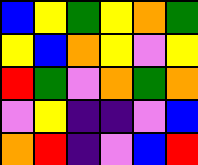[["blue", "yellow", "green", "yellow", "orange", "green"], ["yellow", "blue", "orange", "yellow", "violet", "yellow"], ["red", "green", "violet", "orange", "green", "orange"], ["violet", "yellow", "indigo", "indigo", "violet", "blue"], ["orange", "red", "indigo", "violet", "blue", "red"]]